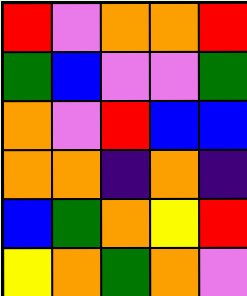[["red", "violet", "orange", "orange", "red"], ["green", "blue", "violet", "violet", "green"], ["orange", "violet", "red", "blue", "blue"], ["orange", "orange", "indigo", "orange", "indigo"], ["blue", "green", "orange", "yellow", "red"], ["yellow", "orange", "green", "orange", "violet"]]